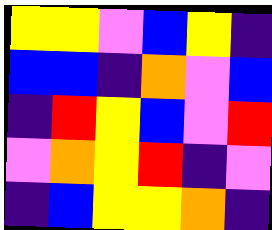[["yellow", "yellow", "violet", "blue", "yellow", "indigo"], ["blue", "blue", "indigo", "orange", "violet", "blue"], ["indigo", "red", "yellow", "blue", "violet", "red"], ["violet", "orange", "yellow", "red", "indigo", "violet"], ["indigo", "blue", "yellow", "yellow", "orange", "indigo"]]